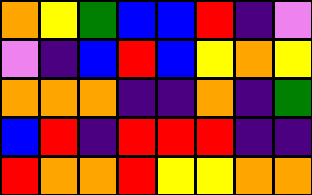[["orange", "yellow", "green", "blue", "blue", "red", "indigo", "violet"], ["violet", "indigo", "blue", "red", "blue", "yellow", "orange", "yellow"], ["orange", "orange", "orange", "indigo", "indigo", "orange", "indigo", "green"], ["blue", "red", "indigo", "red", "red", "red", "indigo", "indigo"], ["red", "orange", "orange", "red", "yellow", "yellow", "orange", "orange"]]